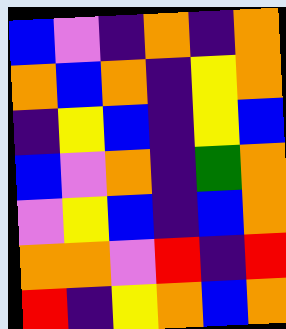[["blue", "violet", "indigo", "orange", "indigo", "orange"], ["orange", "blue", "orange", "indigo", "yellow", "orange"], ["indigo", "yellow", "blue", "indigo", "yellow", "blue"], ["blue", "violet", "orange", "indigo", "green", "orange"], ["violet", "yellow", "blue", "indigo", "blue", "orange"], ["orange", "orange", "violet", "red", "indigo", "red"], ["red", "indigo", "yellow", "orange", "blue", "orange"]]